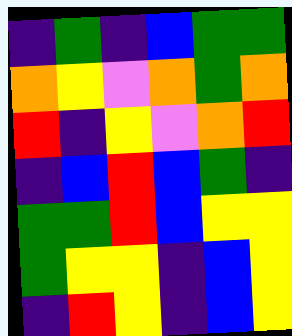[["indigo", "green", "indigo", "blue", "green", "green"], ["orange", "yellow", "violet", "orange", "green", "orange"], ["red", "indigo", "yellow", "violet", "orange", "red"], ["indigo", "blue", "red", "blue", "green", "indigo"], ["green", "green", "red", "blue", "yellow", "yellow"], ["green", "yellow", "yellow", "indigo", "blue", "yellow"], ["indigo", "red", "yellow", "indigo", "blue", "yellow"]]